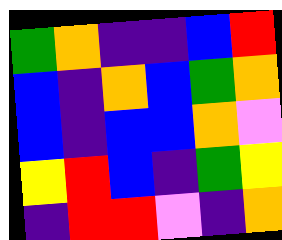[["green", "orange", "indigo", "indigo", "blue", "red"], ["blue", "indigo", "orange", "blue", "green", "orange"], ["blue", "indigo", "blue", "blue", "orange", "violet"], ["yellow", "red", "blue", "indigo", "green", "yellow"], ["indigo", "red", "red", "violet", "indigo", "orange"]]